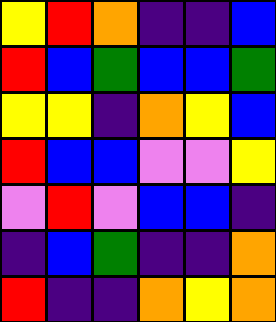[["yellow", "red", "orange", "indigo", "indigo", "blue"], ["red", "blue", "green", "blue", "blue", "green"], ["yellow", "yellow", "indigo", "orange", "yellow", "blue"], ["red", "blue", "blue", "violet", "violet", "yellow"], ["violet", "red", "violet", "blue", "blue", "indigo"], ["indigo", "blue", "green", "indigo", "indigo", "orange"], ["red", "indigo", "indigo", "orange", "yellow", "orange"]]